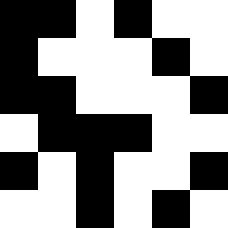[["black", "black", "white", "black", "white", "white"], ["black", "white", "white", "white", "black", "white"], ["black", "black", "white", "white", "white", "black"], ["white", "black", "black", "black", "white", "white"], ["black", "white", "black", "white", "white", "black"], ["white", "white", "black", "white", "black", "white"]]